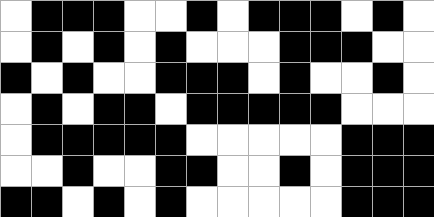[["white", "black", "black", "black", "white", "white", "black", "white", "black", "black", "black", "white", "black", "white"], ["white", "black", "white", "black", "white", "black", "white", "white", "white", "black", "black", "black", "white", "white"], ["black", "white", "black", "white", "white", "black", "black", "black", "white", "black", "white", "white", "black", "white"], ["white", "black", "white", "black", "black", "white", "black", "black", "black", "black", "black", "white", "white", "white"], ["white", "black", "black", "black", "black", "black", "white", "white", "white", "white", "white", "black", "black", "black"], ["white", "white", "black", "white", "white", "black", "black", "white", "white", "black", "white", "black", "black", "black"], ["black", "black", "white", "black", "white", "black", "white", "white", "white", "white", "white", "black", "black", "black"]]